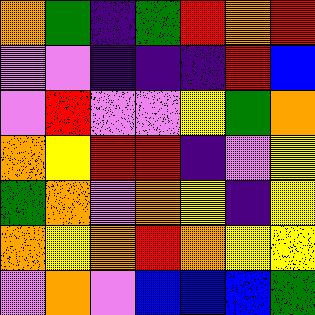[["orange", "green", "indigo", "green", "red", "orange", "red"], ["violet", "violet", "indigo", "indigo", "indigo", "red", "blue"], ["violet", "red", "violet", "violet", "yellow", "green", "orange"], ["orange", "yellow", "red", "red", "indigo", "violet", "yellow"], ["green", "orange", "violet", "orange", "yellow", "indigo", "yellow"], ["orange", "yellow", "orange", "red", "orange", "yellow", "yellow"], ["violet", "orange", "violet", "blue", "blue", "blue", "green"]]